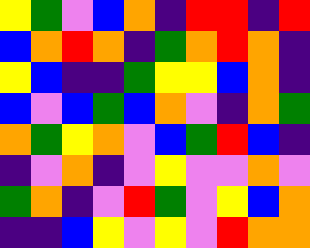[["yellow", "green", "violet", "blue", "orange", "indigo", "red", "red", "indigo", "red"], ["blue", "orange", "red", "orange", "indigo", "green", "orange", "red", "orange", "indigo"], ["yellow", "blue", "indigo", "indigo", "green", "yellow", "yellow", "blue", "orange", "indigo"], ["blue", "violet", "blue", "green", "blue", "orange", "violet", "indigo", "orange", "green"], ["orange", "green", "yellow", "orange", "violet", "blue", "green", "red", "blue", "indigo"], ["indigo", "violet", "orange", "indigo", "violet", "yellow", "violet", "violet", "orange", "violet"], ["green", "orange", "indigo", "violet", "red", "green", "violet", "yellow", "blue", "orange"], ["indigo", "indigo", "blue", "yellow", "violet", "yellow", "violet", "red", "orange", "orange"]]